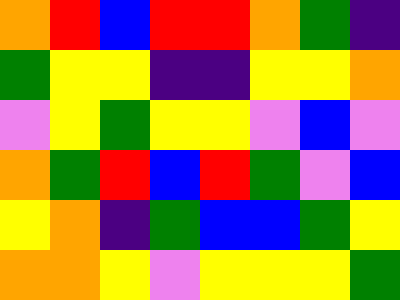[["orange", "red", "blue", "red", "red", "orange", "green", "indigo"], ["green", "yellow", "yellow", "indigo", "indigo", "yellow", "yellow", "orange"], ["violet", "yellow", "green", "yellow", "yellow", "violet", "blue", "violet"], ["orange", "green", "red", "blue", "red", "green", "violet", "blue"], ["yellow", "orange", "indigo", "green", "blue", "blue", "green", "yellow"], ["orange", "orange", "yellow", "violet", "yellow", "yellow", "yellow", "green"]]